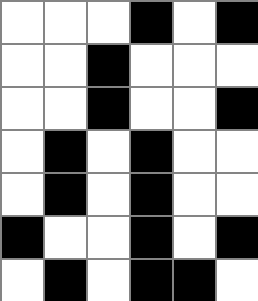[["white", "white", "white", "black", "white", "black"], ["white", "white", "black", "white", "white", "white"], ["white", "white", "black", "white", "white", "black"], ["white", "black", "white", "black", "white", "white"], ["white", "black", "white", "black", "white", "white"], ["black", "white", "white", "black", "white", "black"], ["white", "black", "white", "black", "black", "white"]]